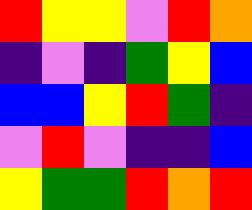[["red", "yellow", "yellow", "violet", "red", "orange"], ["indigo", "violet", "indigo", "green", "yellow", "blue"], ["blue", "blue", "yellow", "red", "green", "indigo"], ["violet", "red", "violet", "indigo", "indigo", "blue"], ["yellow", "green", "green", "red", "orange", "red"]]